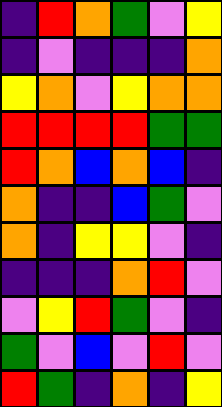[["indigo", "red", "orange", "green", "violet", "yellow"], ["indigo", "violet", "indigo", "indigo", "indigo", "orange"], ["yellow", "orange", "violet", "yellow", "orange", "orange"], ["red", "red", "red", "red", "green", "green"], ["red", "orange", "blue", "orange", "blue", "indigo"], ["orange", "indigo", "indigo", "blue", "green", "violet"], ["orange", "indigo", "yellow", "yellow", "violet", "indigo"], ["indigo", "indigo", "indigo", "orange", "red", "violet"], ["violet", "yellow", "red", "green", "violet", "indigo"], ["green", "violet", "blue", "violet", "red", "violet"], ["red", "green", "indigo", "orange", "indigo", "yellow"]]